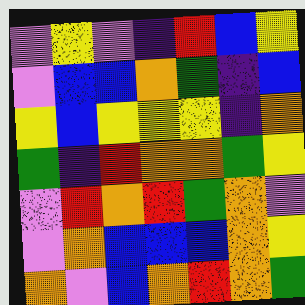[["violet", "yellow", "violet", "indigo", "red", "blue", "yellow"], ["violet", "blue", "blue", "orange", "green", "indigo", "blue"], ["yellow", "blue", "yellow", "yellow", "yellow", "indigo", "orange"], ["green", "indigo", "red", "orange", "orange", "green", "yellow"], ["violet", "red", "orange", "red", "green", "orange", "violet"], ["violet", "orange", "blue", "blue", "blue", "orange", "yellow"], ["orange", "violet", "blue", "orange", "red", "orange", "green"]]